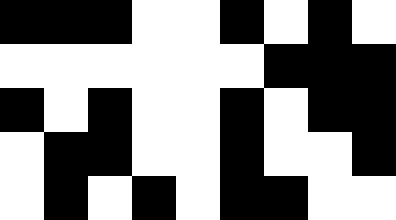[["black", "black", "black", "white", "white", "black", "white", "black", "white"], ["white", "white", "white", "white", "white", "white", "black", "black", "black"], ["black", "white", "black", "white", "white", "black", "white", "black", "black"], ["white", "black", "black", "white", "white", "black", "white", "white", "black"], ["white", "black", "white", "black", "white", "black", "black", "white", "white"]]